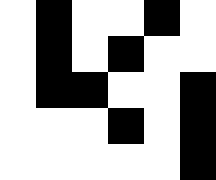[["white", "black", "white", "white", "black", "white"], ["white", "black", "white", "black", "white", "white"], ["white", "black", "black", "white", "white", "black"], ["white", "white", "white", "black", "white", "black"], ["white", "white", "white", "white", "white", "black"]]